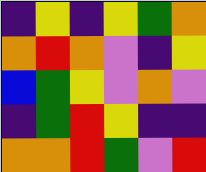[["indigo", "yellow", "indigo", "yellow", "green", "orange"], ["orange", "red", "orange", "violet", "indigo", "yellow"], ["blue", "green", "yellow", "violet", "orange", "violet"], ["indigo", "green", "red", "yellow", "indigo", "indigo"], ["orange", "orange", "red", "green", "violet", "red"]]